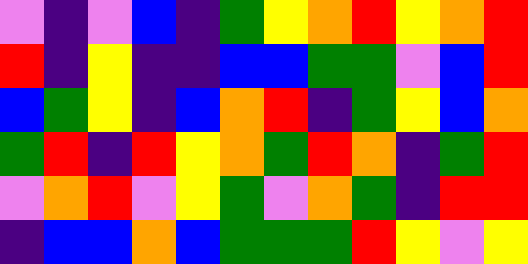[["violet", "indigo", "violet", "blue", "indigo", "green", "yellow", "orange", "red", "yellow", "orange", "red"], ["red", "indigo", "yellow", "indigo", "indigo", "blue", "blue", "green", "green", "violet", "blue", "red"], ["blue", "green", "yellow", "indigo", "blue", "orange", "red", "indigo", "green", "yellow", "blue", "orange"], ["green", "red", "indigo", "red", "yellow", "orange", "green", "red", "orange", "indigo", "green", "red"], ["violet", "orange", "red", "violet", "yellow", "green", "violet", "orange", "green", "indigo", "red", "red"], ["indigo", "blue", "blue", "orange", "blue", "green", "green", "green", "red", "yellow", "violet", "yellow"]]